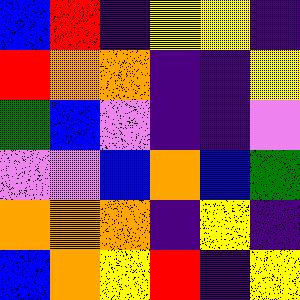[["blue", "red", "indigo", "yellow", "yellow", "indigo"], ["red", "orange", "orange", "indigo", "indigo", "yellow"], ["green", "blue", "violet", "indigo", "indigo", "violet"], ["violet", "violet", "blue", "orange", "blue", "green"], ["orange", "orange", "orange", "indigo", "yellow", "indigo"], ["blue", "orange", "yellow", "red", "indigo", "yellow"]]